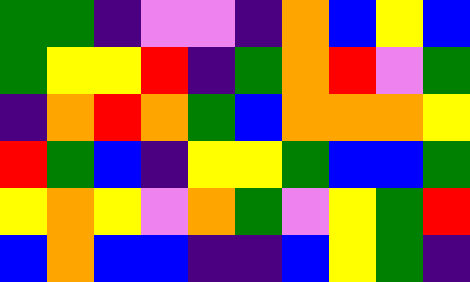[["green", "green", "indigo", "violet", "violet", "indigo", "orange", "blue", "yellow", "blue"], ["green", "yellow", "yellow", "red", "indigo", "green", "orange", "red", "violet", "green"], ["indigo", "orange", "red", "orange", "green", "blue", "orange", "orange", "orange", "yellow"], ["red", "green", "blue", "indigo", "yellow", "yellow", "green", "blue", "blue", "green"], ["yellow", "orange", "yellow", "violet", "orange", "green", "violet", "yellow", "green", "red"], ["blue", "orange", "blue", "blue", "indigo", "indigo", "blue", "yellow", "green", "indigo"]]